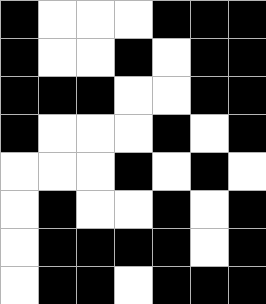[["black", "white", "white", "white", "black", "black", "black"], ["black", "white", "white", "black", "white", "black", "black"], ["black", "black", "black", "white", "white", "black", "black"], ["black", "white", "white", "white", "black", "white", "black"], ["white", "white", "white", "black", "white", "black", "white"], ["white", "black", "white", "white", "black", "white", "black"], ["white", "black", "black", "black", "black", "white", "black"], ["white", "black", "black", "white", "black", "black", "black"]]